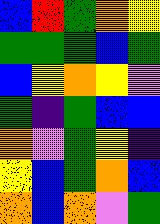[["blue", "red", "green", "orange", "yellow"], ["green", "green", "green", "blue", "green"], ["blue", "yellow", "orange", "yellow", "violet"], ["green", "indigo", "green", "blue", "blue"], ["orange", "violet", "green", "yellow", "indigo"], ["yellow", "blue", "green", "orange", "blue"], ["orange", "blue", "orange", "violet", "green"]]